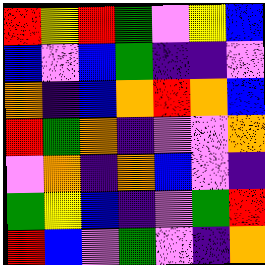[["red", "yellow", "red", "green", "violet", "yellow", "blue"], ["blue", "violet", "blue", "green", "indigo", "indigo", "violet"], ["orange", "indigo", "blue", "orange", "red", "orange", "blue"], ["red", "green", "orange", "indigo", "violet", "violet", "orange"], ["violet", "orange", "indigo", "orange", "blue", "violet", "indigo"], ["green", "yellow", "blue", "indigo", "violet", "green", "red"], ["red", "blue", "violet", "green", "violet", "indigo", "orange"]]